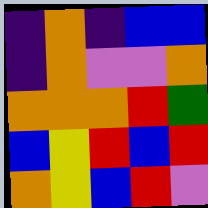[["indigo", "orange", "indigo", "blue", "blue"], ["indigo", "orange", "violet", "violet", "orange"], ["orange", "orange", "orange", "red", "green"], ["blue", "yellow", "red", "blue", "red"], ["orange", "yellow", "blue", "red", "violet"]]